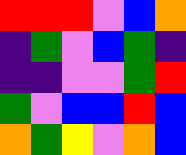[["red", "red", "red", "violet", "blue", "orange"], ["indigo", "green", "violet", "blue", "green", "indigo"], ["indigo", "indigo", "violet", "violet", "green", "red"], ["green", "violet", "blue", "blue", "red", "blue"], ["orange", "green", "yellow", "violet", "orange", "blue"]]